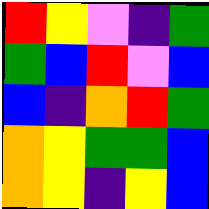[["red", "yellow", "violet", "indigo", "green"], ["green", "blue", "red", "violet", "blue"], ["blue", "indigo", "orange", "red", "green"], ["orange", "yellow", "green", "green", "blue"], ["orange", "yellow", "indigo", "yellow", "blue"]]